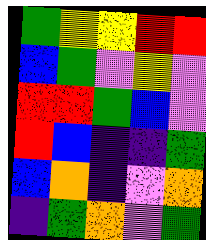[["green", "yellow", "yellow", "red", "red"], ["blue", "green", "violet", "yellow", "violet"], ["red", "red", "green", "blue", "violet"], ["red", "blue", "indigo", "indigo", "green"], ["blue", "orange", "indigo", "violet", "orange"], ["indigo", "green", "orange", "violet", "green"]]